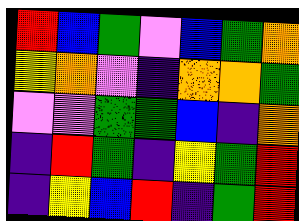[["red", "blue", "green", "violet", "blue", "green", "orange"], ["yellow", "orange", "violet", "indigo", "orange", "orange", "green"], ["violet", "violet", "green", "green", "blue", "indigo", "orange"], ["indigo", "red", "green", "indigo", "yellow", "green", "red"], ["indigo", "yellow", "blue", "red", "indigo", "green", "red"]]